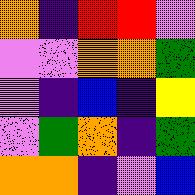[["orange", "indigo", "red", "red", "violet"], ["violet", "violet", "orange", "orange", "green"], ["violet", "indigo", "blue", "indigo", "yellow"], ["violet", "green", "orange", "indigo", "green"], ["orange", "orange", "indigo", "violet", "blue"]]